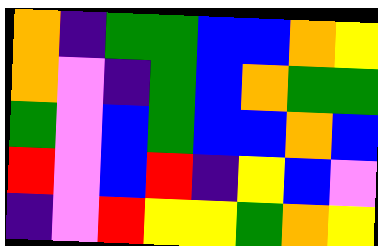[["orange", "indigo", "green", "green", "blue", "blue", "orange", "yellow"], ["orange", "violet", "indigo", "green", "blue", "orange", "green", "green"], ["green", "violet", "blue", "green", "blue", "blue", "orange", "blue"], ["red", "violet", "blue", "red", "indigo", "yellow", "blue", "violet"], ["indigo", "violet", "red", "yellow", "yellow", "green", "orange", "yellow"]]